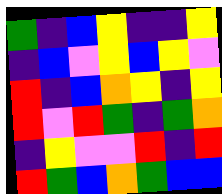[["green", "indigo", "blue", "yellow", "indigo", "indigo", "yellow"], ["indigo", "blue", "violet", "yellow", "blue", "yellow", "violet"], ["red", "indigo", "blue", "orange", "yellow", "indigo", "yellow"], ["red", "violet", "red", "green", "indigo", "green", "orange"], ["indigo", "yellow", "violet", "violet", "red", "indigo", "red"], ["red", "green", "blue", "orange", "green", "blue", "blue"]]